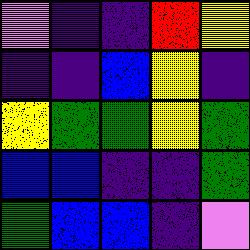[["violet", "indigo", "indigo", "red", "yellow"], ["indigo", "indigo", "blue", "yellow", "indigo"], ["yellow", "green", "green", "yellow", "green"], ["blue", "blue", "indigo", "indigo", "green"], ["green", "blue", "blue", "indigo", "violet"]]